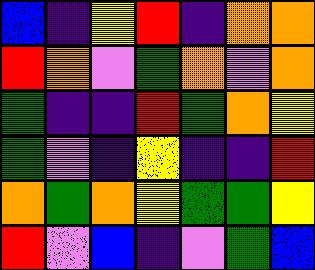[["blue", "indigo", "yellow", "red", "indigo", "orange", "orange"], ["red", "orange", "violet", "green", "orange", "violet", "orange"], ["green", "indigo", "indigo", "red", "green", "orange", "yellow"], ["green", "violet", "indigo", "yellow", "indigo", "indigo", "red"], ["orange", "green", "orange", "yellow", "green", "green", "yellow"], ["red", "violet", "blue", "indigo", "violet", "green", "blue"]]